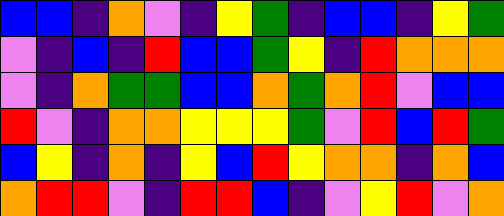[["blue", "blue", "indigo", "orange", "violet", "indigo", "yellow", "green", "indigo", "blue", "blue", "indigo", "yellow", "green"], ["violet", "indigo", "blue", "indigo", "red", "blue", "blue", "green", "yellow", "indigo", "red", "orange", "orange", "orange"], ["violet", "indigo", "orange", "green", "green", "blue", "blue", "orange", "green", "orange", "red", "violet", "blue", "blue"], ["red", "violet", "indigo", "orange", "orange", "yellow", "yellow", "yellow", "green", "violet", "red", "blue", "red", "green"], ["blue", "yellow", "indigo", "orange", "indigo", "yellow", "blue", "red", "yellow", "orange", "orange", "indigo", "orange", "blue"], ["orange", "red", "red", "violet", "indigo", "red", "red", "blue", "indigo", "violet", "yellow", "red", "violet", "orange"]]